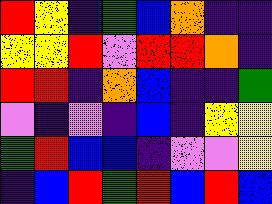[["red", "yellow", "indigo", "green", "blue", "orange", "indigo", "indigo"], ["yellow", "yellow", "red", "violet", "red", "red", "orange", "indigo"], ["red", "red", "indigo", "orange", "blue", "indigo", "indigo", "green"], ["violet", "indigo", "violet", "indigo", "blue", "indigo", "yellow", "yellow"], ["green", "red", "blue", "blue", "indigo", "violet", "violet", "yellow"], ["indigo", "blue", "red", "green", "red", "blue", "red", "blue"]]